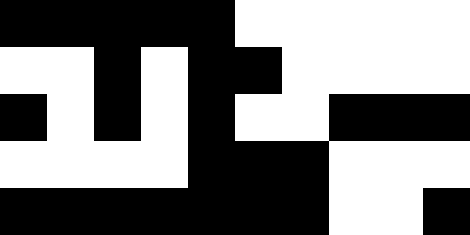[["black", "black", "black", "black", "black", "white", "white", "white", "white", "white"], ["white", "white", "black", "white", "black", "black", "white", "white", "white", "white"], ["black", "white", "black", "white", "black", "white", "white", "black", "black", "black"], ["white", "white", "white", "white", "black", "black", "black", "white", "white", "white"], ["black", "black", "black", "black", "black", "black", "black", "white", "white", "black"]]